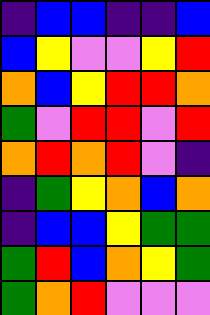[["indigo", "blue", "blue", "indigo", "indigo", "blue"], ["blue", "yellow", "violet", "violet", "yellow", "red"], ["orange", "blue", "yellow", "red", "red", "orange"], ["green", "violet", "red", "red", "violet", "red"], ["orange", "red", "orange", "red", "violet", "indigo"], ["indigo", "green", "yellow", "orange", "blue", "orange"], ["indigo", "blue", "blue", "yellow", "green", "green"], ["green", "red", "blue", "orange", "yellow", "green"], ["green", "orange", "red", "violet", "violet", "violet"]]